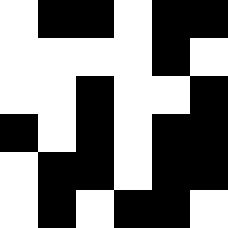[["white", "black", "black", "white", "black", "black"], ["white", "white", "white", "white", "black", "white"], ["white", "white", "black", "white", "white", "black"], ["black", "white", "black", "white", "black", "black"], ["white", "black", "black", "white", "black", "black"], ["white", "black", "white", "black", "black", "white"]]